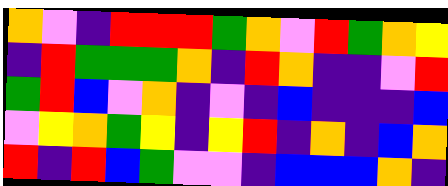[["orange", "violet", "indigo", "red", "red", "red", "green", "orange", "violet", "red", "green", "orange", "yellow"], ["indigo", "red", "green", "green", "green", "orange", "indigo", "red", "orange", "indigo", "indigo", "violet", "red"], ["green", "red", "blue", "violet", "orange", "indigo", "violet", "indigo", "blue", "indigo", "indigo", "indigo", "blue"], ["violet", "yellow", "orange", "green", "yellow", "indigo", "yellow", "red", "indigo", "orange", "indigo", "blue", "orange"], ["red", "indigo", "red", "blue", "green", "violet", "violet", "indigo", "blue", "blue", "blue", "orange", "indigo"]]